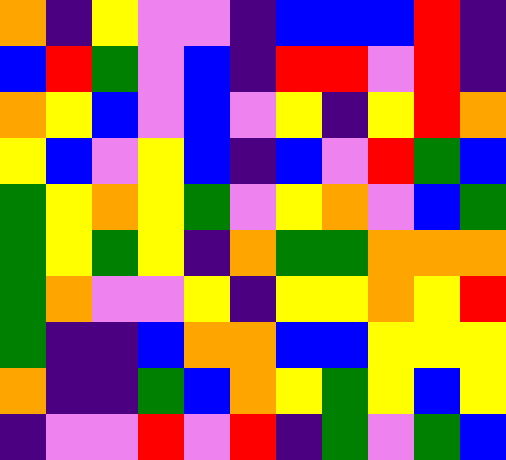[["orange", "indigo", "yellow", "violet", "violet", "indigo", "blue", "blue", "blue", "red", "indigo"], ["blue", "red", "green", "violet", "blue", "indigo", "red", "red", "violet", "red", "indigo"], ["orange", "yellow", "blue", "violet", "blue", "violet", "yellow", "indigo", "yellow", "red", "orange"], ["yellow", "blue", "violet", "yellow", "blue", "indigo", "blue", "violet", "red", "green", "blue"], ["green", "yellow", "orange", "yellow", "green", "violet", "yellow", "orange", "violet", "blue", "green"], ["green", "yellow", "green", "yellow", "indigo", "orange", "green", "green", "orange", "orange", "orange"], ["green", "orange", "violet", "violet", "yellow", "indigo", "yellow", "yellow", "orange", "yellow", "red"], ["green", "indigo", "indigo", "blue", "orange", "orange", "blue", "blue", "yellow", "yellow", "yellow"], ["orange", "indigo", "indigo", "green", "blue", "orange", "yellow", "green", "yellow", "blue", "yellow"], ["indigo", "violet", "violet", "red", "violet", "red", "indigo", "green", "violet", "green", "blue"]]